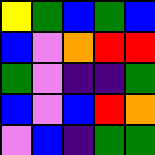[["yellow", "green", "blue", "green", "blue"], ["blue", "violet", "orange", "red", "red"], ["green", "violet", "indigo", "indigo", "green"], ["blue", "violet", "blue", "red", "orange"], ["violet", "blue", "indigo", "green", "green"]]